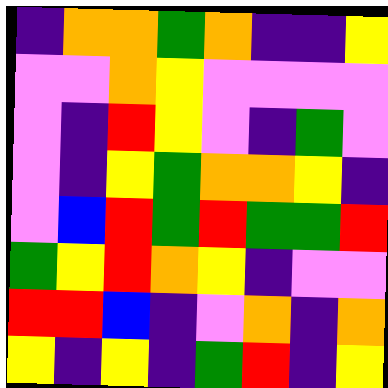[["indigo", "orange", "orange", "green", "orange", "indigo", "indigo", "yellow"], ["violet", "violet", "orange", "yellow", "violet", "violet", "violet", "violet"], ["violet", "indigo", "red", "yellow", "violet", "indigo", "green", "violet"], ["violet", "indigo", "yellow", "green", "orange", "orange", "yellow", "indigo"], ["violet", "blue", "red", "green", "red", "green", "green", "red"], ["green", "yellow", "red", "orange", "yellow", "indigo", "violet", "violet"], ["red", "red", "blue", "indigo", "violet", "orange", "indigo", "orange"], ["yellow", "indigo", "yellow", "indigo", "green", "red", "indigo", "yellow"]]